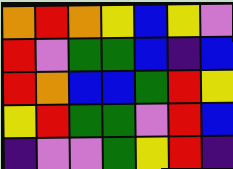[["orange", "red", "orange", "yellow", "blue", "yellow", "violet"], ["red", "violet", "green", "green", "blue", "indigo", "blue"], ["red", "orange", "blue", "blue", "green", "red", "yellow"], ["yellow", "red", "green", "green", "violet", "red", "blue"], ["indigo", "violet", "violet", "green", "yellow", "red", "indigo"]]